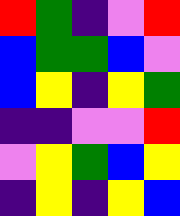[["red", "green", "indigo", "violet", "red"], ["blue", "green", "green", "blue", "violet"], ["blue", "yellow", "indigo", "yellow", "green"], ["indigo", "indigo", "violet", "violet", "red"], ["violet", "yellow", "green", "blue", "yellow"], ["indigo", "yellow", "indigo", "yellow", "blue"]]